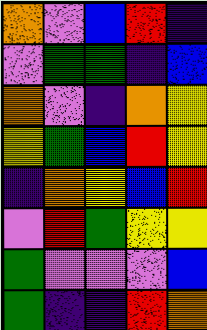[["orange", "violet", "blue", "red", "indigo"], ["violet", "green", "green", "indigo", "blue"], ["orange", "violet", "indigo", "orange", "yellow"], ["yellow", "green", "blue", "red", "yellow"], ["indigo", "orange", "yellow", "blue", "red"], ["violet", "red", "green", "yellow", "yellow"], ["green", "violet", "violet", "violet", "blue"], ["green", "indigo", "indigo", "red", "orange"]]